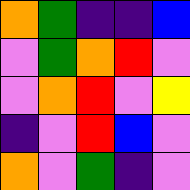[["orange", "green", "indigo", "indigo", "blue"], ["violet", "green", "orange", "red", "violet"], ["violet", "orange", "red", "violet", "yellow"], ["indigo", "violet", "red", "blue", "violet"], ["orange", "violet", "green", "indigo", "violet"]]